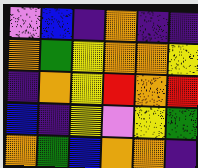[["violet", "blue", "indigo", "orange", "indigo", "indigo"], ["orange", "green", "yellow", "orange", "orange", "yellow"], ["indigo", "orange", "yellow", "red", "orange", "red"], ["blue", "indigo", "yellow", "violet", "yellow", "green"], ["orange", "green", "blue", "orange", "orange", "indigo"]]